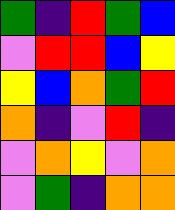[["green", "indigo", "red", "green", "blue"], ["violet", "red", "red", "blue", "yellow"], ["yellow", "blue", "orange", "green", "red"], ["orange", "indigo", "violet", "red", "indigo"], ["violet", "orange", "yellow", "violet", "orange"], ["violet", "green", "indigo", "orange", "orange"]]